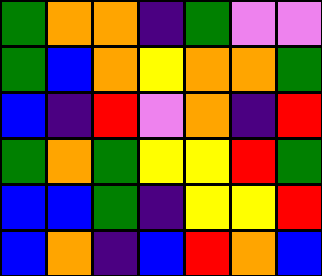[["green", "orange", "orange", "indigo", "green", "violet", "violet"], ["green", "blue", "orange", "yellow", "orange", "orange", "green"], ["blue", "indigo", "red", "violet", "orange", "indigo", "red"], ["green", "orange", "green", "yellow", "yellow", "red", "green"], ["blue", "blue", "green", "indigo", "yellow", "yellow", "red"], ["blue", "orange", "indigo", "blue", "red", "orange", "blue"]]